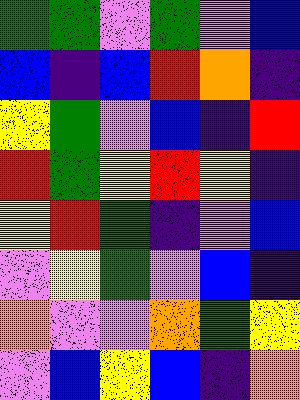[["green", "green", "violet", "green", "violet", "blue"], ["blue", "indigo", "blue", "red", "orange", "indigo"], ["yellow", "green", "violet", "blue", "indigo", "red"], ["red", "green", "yellow", "red", "yellow", "indigo"], ["yellow", "red", "green", "indigo", "violet", "blue"], ["violet", "yellow", "green", "violet", "blue", "indigo"], ["orange", "violet", "violet", "orange", "green", "yellow"], ["violet", "blue", "yellow", "blue", "indigo", "orange"]]